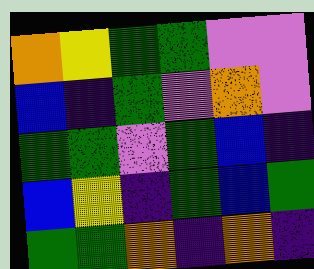[["orange", "yellow", "green", "green", "violet", "violet"], ["blue", "indigo", "green", "violet", "orange", "violet"], ["green", "green", "violet", "green", "blue", "indigo"], ["blue", "yellow", "indigo", "green", "blue", "green"], ["green", "green", "orange", "indigo", "orange", "indigo"]]